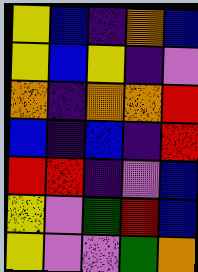[["yellow", "blue", "indigo", "orange", "blue"], ["yellow", "blue", "yellow", "indigo", "violet"], ["orange", "indigo", "orange", "orange", "red"], ["blue", "indigo", "blue", "indigo", "red"], ["red", "red", "indigo", "violet", "blue"], ["yellow", "violet", "green", "red", "blue"], ["yellow", "violet", "violet", "green", "orange"]]